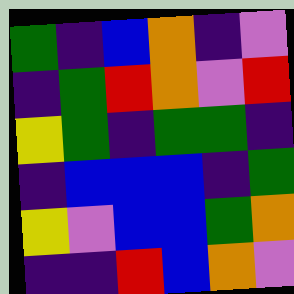[["green", "indigo", "blue", "orange", "indigo", "violet"], ["indigo", "green", "red", "orange", "violet", "red"], ["yellow", "green", "indigo", "green", "green", "indigo"], ["indigo", "blue", "blue", "blue", "indigo", "green"], ["yellow", "violet", "blue", "blue", "green", "orange"], ["indigo", "indigo", "red", "blue", "orange", "violet"]]